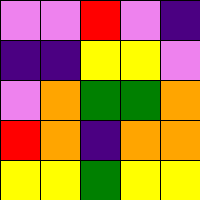[["violet", "violet", "red", "violet", "indigo"], ["indigo", "indigo", "yellow", "yellow", "violet"], ["violet", "orange", "green", "green", "orange"], ["red", "orange", "indigo", "orange", "orange"], ["yellow", "yellow", "green", "yellow", "yellow"]]